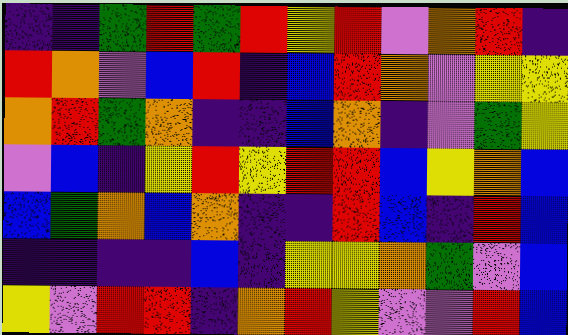[["indigo", "indigo", "green", "red", "green", "red", "yellow", "red", "violet", "orange", "red", "indigo"], ["red", "orange", "violet", "blue", "red", "indigo", "blue", "red", "orange", "violet", "yellow", "yellow"], ["orange", "red", "green", "orange", "indigo", "indigo", "blue", "orange", "indigo", "violet", "green", "yellow"], ["violet", "blue", "indigo", "yellow", "red", "yellow", "red", "red", "blue", "yellow", "orange", "blue"], ["blue", "green", "orange", "blue", "orange", "indigo", "indigo", "red", "blue", "indigo", "red", "blue"], ["indigo", "indigo", "indigo", "indigo", "blue", "indigo", "yellow", "yellow", "orange", "green", "violet", "blue"], ["yellow", "violet", "red", "red", "indigo", "orange", "red", "yellow", "violet", "violet", "red", "blue"]]